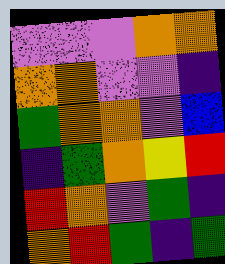[["violet", "violet", "violet", "orange", "orange"], ["orange", "orange", "violet", "violet", "indigo"], ["green", "orange", "orange", "violet", "blue"], ["indigo", "green", "orange", "yellow", "red"], ["red", "orange", "violet", "green", "indigo"], ["orange", "red", "green", "indigo", "green"]]